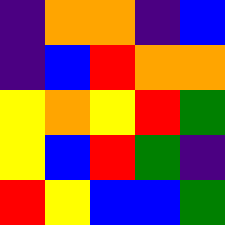[["indigo", "orange", "orange", "indigo", "blue"], ["indigo", "blue", "red", "orange", "orange"], ["yellow", "orange", "yellow", "red", "green"], ["yellow", "blue", "red", "green", "indigo"], ["red", "yellow", "blue", "blue", "green"]]